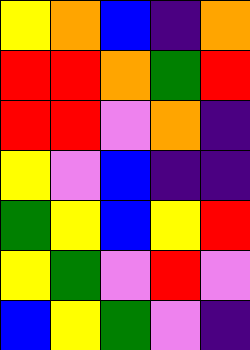[["yellow", "orange", "blue", "indigo", "orange"], ["red", "red", "orange", "green", "red"], ["red", "red", "violet", "orange", "indigo"], ["yellow", "violet", "blue", "indigo", "indigo"], ["green", "yellow", "blue", "yellow", "red"], ["yellow", "green", "violet", "red", "violet"], ["blue", "yellow", "green", "violet", "indigo"]]